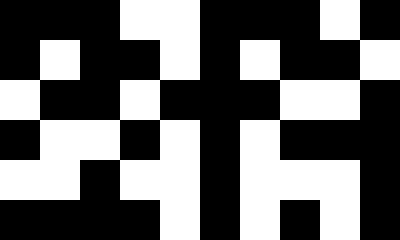[["black", "black", "black", "white", "white", "black", "black", "black", "white", "black"], ["black", "white", "black", "black", "white", "black", "white", "black", "black", "white"], ["white", "black", "black", "white", "black", "black", "black", "white", "white", "black"], ["black", "white", "white", "black", "white", "black", "white", "black", "black", "black"], ["white", "white", "black", "white", "white", "black", "white", "white", "white", "black"], ["black", "black", "black", "black", "white", "black", "white", "black", "white", "black"]]